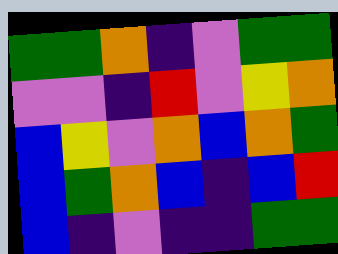[["green", "green", "orange", "indigo", "violet", "green", "green"], ["violet", "violet", "indigo", "red", "violet", "yellow", "orange"], ["blue", "yellow", "violet", "orange", "blue", "orange", "green"], ["blue", "green", "orange", "blue", "indigo", "blue", "red"], ["blue", "indigo", "violet", "indigo", "indigo", "green", "green"]]